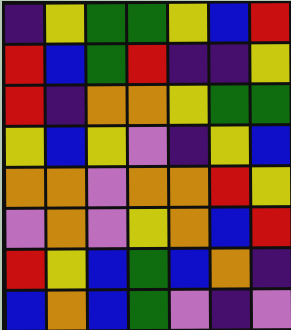[["indigo", "yellow", "green", "green", "yellow", "blue", "red"], ["red", "blue", "green", "red", "indigo", "indigo", "yellow"], ["red", "indigo", "orange", "orange", "yellow", "green", "green"], ["yellow", "blue", "yellow", "violet", "indigo", "yellow", "blue"], ["orange", "orange", "violet", "orange", "orange", "red", "yellow"], ["violet", "orange", "violet", "yellow", "orange", "blue", "red"], ["red", "yellow", "blue", "green", "blue", "orange", "indigo"], ["blue", "orange", "blue", "green", "violet", "indigo", "violet"]]